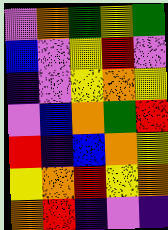[["violet", "orange", "green", "yellow", "green"], ["blue", "violet", "yellow", "red", "violet"], ["indigo", "violet", "yellow", "orange", "yellow"], ["violet", "blue", "orange", "green", "red"], ["red", "indigo", "blue", "orange", "yellow"], ["yellow", "orange", "red", "yellow", "orange"], ["orange", "red", "indigo", "violet", "indigo"]]